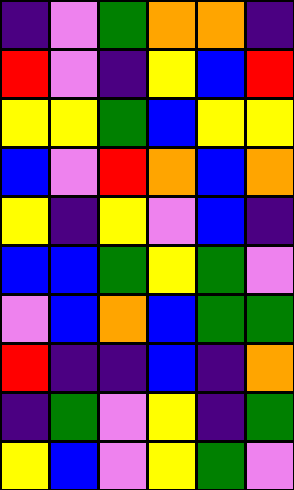[["indigo", "violet", "green", "orange", "orange", "indigo"], ["red", "violet", "indigo", "yellow", "blue", "red"], ["yellow", "yellow", "green", "blue", "yellow", "yellow"], ["blue", "violet", "red", "orange", "blue", "orange"], ["yellow", "indigo", "yellow", "violet", "blue", "indigo"], ["blue", "blue", "green", "yellow", "green", "violet"], ["violet", "blue", "orange", "blue", "green", "green"], ["red", "indigo", "indigo", "blue", "indigo", "orange"], ["indigo", "green", "violet", "yellow", "indigo", "green"], ["yellow", "blue", "violet", "yellow", "green", "violet"]]